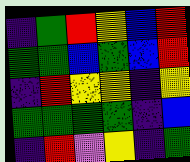[["indigo", "green", "red", "yellow", "blue", "red"], ["green", "green", "blue", "green", "blue", "red"], ["indigo", "red", "yellow", "yellow", "indigo", "yellow"], ["green", "green", "green", "green", "indigo", "blue"], ["indigo", "red", "violet", "yellow", "indigo", "green"]]